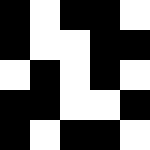[["black", "white", "black", "black", "white"], ["black", "white", "white", "black", "black"], ["white", "black", "white", "black", "white"], ["black", "black", "white", "white", "black"], ["black", "white", "black", "black", "white"]]